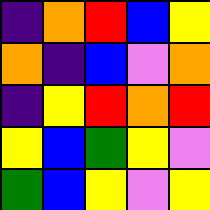[["indigo", "orange", "red", "blue", "yellow"], ["orange", "indigo", "blue", "violet", "orange"], ["indigo", "yellow", "red", "orange", "red"], ["yellow", "blue", "green", "yellow", "violet"], ["green", "blue", "yellow", "violet", "yellow"]]